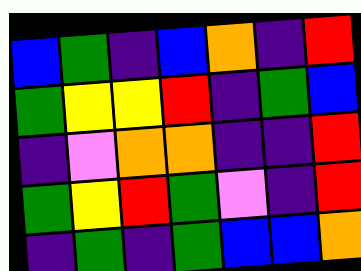[["blue", "green", "indigo", "blue", "orange", "indigo", "red"], ["green", "yellow", "yellow", "red", "indigo", "green", "blue"], ["indigo", "violet", "orange", "orange", "indigo", "indigo", "red"], ["green", "yellow", "red", "green", "violet", "indigo", "red"], ["indigo", "green", "indigo", "green", "blue", "blue", "orange"]]